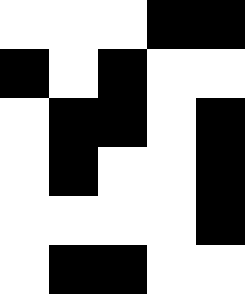[["white", "white", "white", "black", "black"], ["black", "white", "black", "white", "white"], ["white", "black", "black", "white", "black"], ["white", "black", "white", "white", "black"], ["white", "white", "white", "white", "black"], ["white", "black", "black", "white", "white"]]